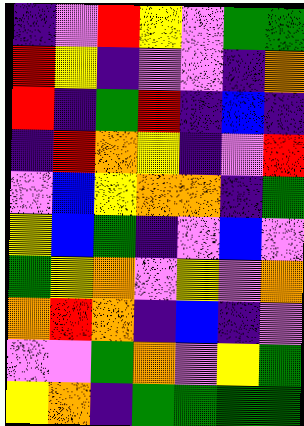[["indigo", "violet", "red", "yellow", "violet", "green", "green"], ["red", "yellow", "indigo", "violet", "violet", "indigo", "orange"], ["red", "indigo", "green", "red", "indigo", "blue", "indigo"], ["indigo", "red", "orange", "yellow", "indigo", "violet", "red"], ["violet", "blue", "yellow", "orange", "orange", "indigo", "green"], ["yellow", "blue", "green", "indigo", "violet", "blue", "violet"], ["green", "yellow", "orange", "violet", "yellow", "violet", "orange"], ["orange", "red", "orange", "indigo", "blue", "indigo", "violet"], ["violet", "violet", "green", "orange", "violet", "yellow", "green"], ["yellow", "orange", "indigo", "green", "green", "green", "green"]]